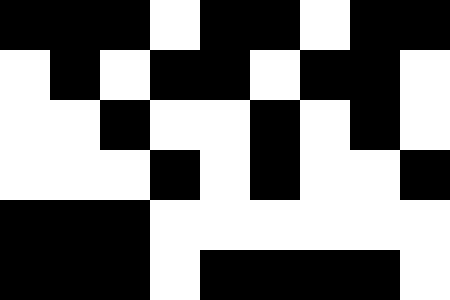[["black", "black", "black", "white", "black", "black", "white", "black", "black"], ["white", "black", "white", "black", "black", "white", "black", "black", "white"], ["white", "white", "black", "white", "white", "black", "white", "black", "white"], ["white", "white", "white", "black", "white", "black", "white", "white", "black"], ["black", "black", "black", "white", "white", "white", "white", "white", "white"], ["black", "black", "black", "white", "black", "black", "black", "black", "white"]]